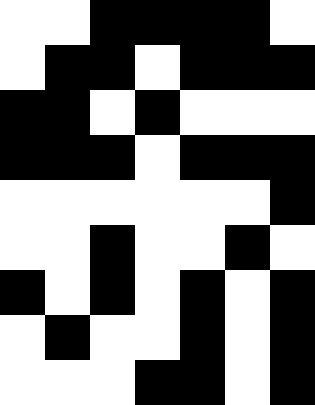[["white", "white", "black", "black", "black", "black", "white"], ["white", "black", "black", "white", "black", "black", "black"], ["black", "black", "white", "black", "white", "white", "white"], ["black", "black", "black", "white", "black", "black", "black"], ["white", "white", "white", "white", "white", "white", "black"], ["white", "white", "black", "white", "white", "black", "white"], ["black", "white", "black", "white", "black", "white", "black"], ["white", "black", "white", "white", "black", "white", "black"], ["white", "white", "white", "black", "black", "white", "black"]]